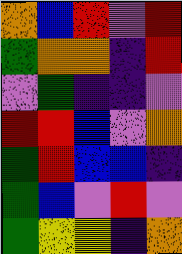[["orange", "blue", "red", "violet", "red"], ["green", "orange", "orange", "indigo", "red"], ["violet", "green", "indigo", "indigo", "violet"], ["red", "red", "blue", "violet", "orange"], ["green", "red", "blue", "blue", "indigo"], ["green", "blue", "violet", "red", "violet"], ["green", "yellow", "yellow", "indigo", "orange"]]